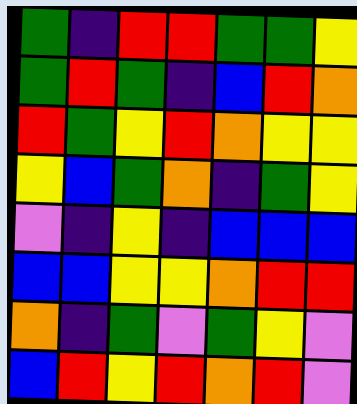[["green", "indigo", "red", "red", "green", "green", "yellow"], ["green", "red", "green", "indigo", "blue", "red", "orange"], ["red", "green", "yellow", "red", "orange", "yellow", "yellow"], ["yellow", "blue", "green", "orange", "indigo", "green", "yellow"], ["violet", "indigo", "yellow", "indigo", "blue", "blue", "blue"], ["blue", "blue", "yellow", "yellow", "orange", "red", "red"], ["orange", "indigo", "green", "violet", "green", "yellow", "violet"], ["blue", "red", "yellow", "red", "orange", "red", "violet"]]